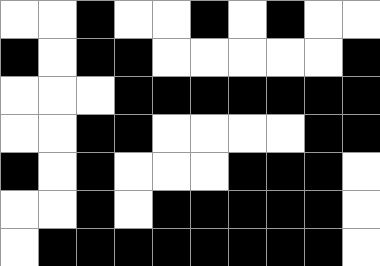[["white", "white", "black", "white", "white", "black", "white", "black", "white", "white"], ["black", "white", "black", "black", "white", "white", "white", "white", "white", "black"], ["white", "white", "white", "black", "black", "black", "black", "black", "black", "black"], ["white", "white", "black", "black", "white", "white", "white", "white", "black", "black"], ["black", "white", "black", "white", "white", "white", "black", "black", "black", "white"], ["white", "white", "black", "white", "black", "black", "black", "black", "black", "white"], ["white", "black", "black", "black", "black", "black", "black", "black", "black", "white"]]